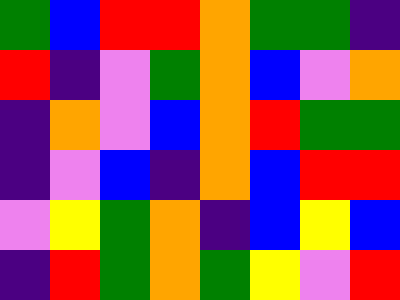[["green", "blue", "red", "red", "orange", "green", "green", "indigo"], ["red", "indigo", "violet", "green", "orange", "blue", "violet", "orange"], ["indigo", "orange", "violet", "blue", "orange", "red", "green", "green"], ["indigo", "violet", "blue", "indigo", "orange", "blue", "red", "red"], ["violet", "yellow", "green", "orange", "indigo", "blue", "yellow", "blue"], ["indigo", "red", "green", "orange", "green", "yellow", "violet", "red"]]